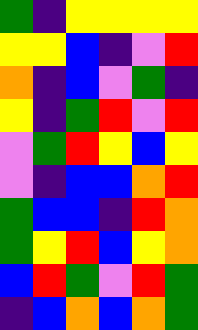[["green", "indigo", "yellow", "yellow", "yellow", "yellow"], ["yellow", "yellow", "blue", "indigo", "violet", "red"], ["orange", "indigo", "blue", "violet", "green", "indigo"], ["yellow", "indigo", "green", "red", "violet", "red"], ["violet", "green", "red", "yellow", "blue", "yellow"], ["violet", "indigo", "blue", "blue", "orange", "red"], ["green", "blue", "blue", "indigo", "red", "orange"], ["green", "yellow", "red", "blue", "yellow", "orange"], ["blue", "red", "green", "violet", "red", "green"], ["indigo", "blue", "orange", "blue", "orange", "green"]]